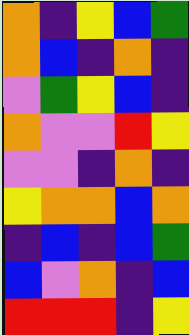[["orange", "indigo", "yellow", "blue", "green"], ["orange", "blue", "indigo", "orange", "indigo"], ["violet", "green", "yellow", "blue", "indigo"], ["orange", "violet", "violet", "red", "yellow"], ["violet", "violet", "indigo", "orange", "indigo"], ["yellow", "orange", "orange", "blue", "orange"], ["indigo", "blue", "indigo", "blue", "green"], ["blue", "violet", "orange", "indigo", "blue"], ["red", "red", "red", "indigo", "yellow"]]